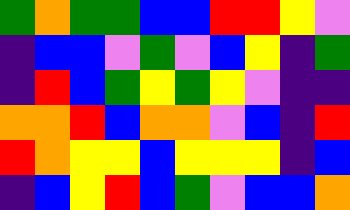[["green", "orange", "green", "green", "blue", "blue", "red", "red", "yellow", "violet"], ["indigo", "blue", "blue", "violet", "green", "violet", "blue", "yellow", "indigo", "green"], ["indigo", "red", "blue", "green", "yellow", "green", "yellow", "violet", "indigo", "indigo"], ["orange", "orange", "red", "blue", "orange", "orange", "violet", "blue", "indigo", "red"], ["red", "orange", "yellow", "yellow", "blue", "yellow", "yellow", "yellow", "indigo", "blue"], ["indigo", "blue", "yellow", "red", "blue", "green", "violet", "blue", "blue", "orange"]]